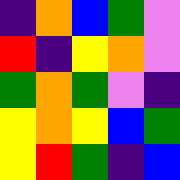[["indigo", "orange", "blue", "green", "violet"], ["red", "indigo", "yellow", "orange", "violet"], ["green", "orange", "green", "violet", "indigo"], ["yellow", "orange", "yellow", "blue", "green"], ["yellow", "red", "green", "indigo", "blue"]]